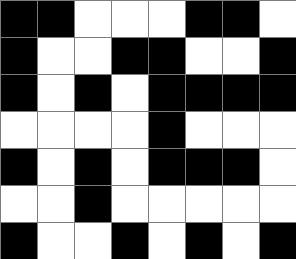[["black", "black", "white", "white", "white", "black", "black", "white"], ["black", "white", "white", "black", "black", "white", "white", "black"], ["black", "white", "black", "white", "black", "black", "black", "black"], ["white", "white", "white", "white", "black", "white", "white", "white"], ["black", "white", "black", "white", "black", "black", "black", "white"], ["white", "white", "black", "white", "white", "white", "white", "white"], ["black", "white", "white", "black", "white", "black", "white", "black"]]